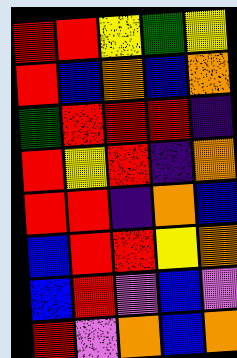[["red", "red", "yellow", "green", "yellow"], ["red", "blue", "orange", "blue", "orange"], ["green", "red", "red", "red", "indigo"], ["red", "yellow", "red", "indigo", "orange"], ["red", "red", "indigo", "orange", "blue"], ["blue", "red", "red", "yellow", "orange"], ["blue", "red", "violet", "blue", "violet"], ["red", "violet", "orange", "blue", "orange"]]